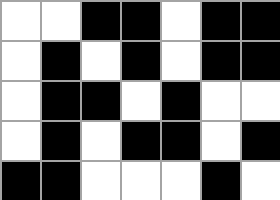[["white", "white", "black", "black", "white", "black", "black"], ["white", "black", "white", "black", "white", "black", "black"], ["white", "black", "black", "white", "black", "white", "white"], ["white", "black", "white", "black", "black", "white", "black"], ["black", "black", "white", "white", "white", "black", "white"]]